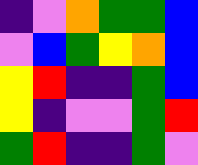[["indigo", "violet", "orange", "green", "green", "blue"], ["violet", "blue", "green", "yellow", "orange", "blue"], ["yellow", "red", "indigo", "indigo", "green", "blue"], ["yellow", "indigo", "violet", "violet", "green", "red"], ["green", "red", "indigo", "indigo", "green", "violet"]]